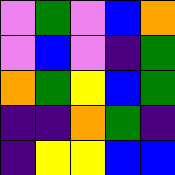[["violet", "green", "violet", "blue", "orange"], ["violet", "blue", "violet", "indigo", "green"], ["orange", "green", "yellow", "blue", "green"], ["indigo", "indigo", "orange", "green", "indigo"], ["indigo", "yellow", "yellow", "blue", "blue"]]